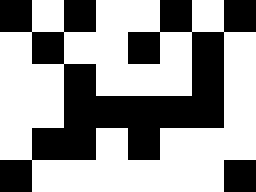[["black", "white", "black", "white", "white", "black", "white", "black"], ["white", "black", "white", "white", "black", "white", "black", "white"], ["white", "white", "black", "white", "white", "white", "black", "white"], ["white", "white", "black", "black", "black", "black", "black", "white"], ["white", "black", "black", "white", "black", "white", "white", "white"], ["black", "white", "white", "white", "white", "white", "white", "black"]]